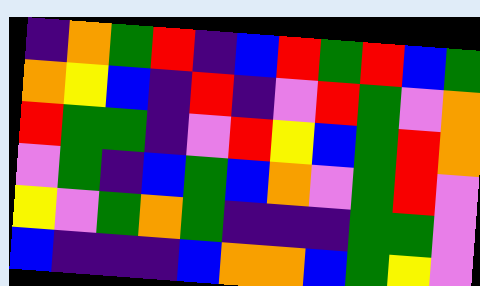[["indigo", "orange", "green", "red", "indigo", "blue", "red", "green", "red", "blue", "green"], ["orange", "yellow", "blue", "indigo", "red", "indigo", "violet", "red", "green", "violet", "orange"], ["red", "green", "green", "indigo", "violet", "red", "yellow", "blue", "green", "red", "orange"], ["violet", "green", "indigo", "blue", "green", "blue", "orange", "violet", "green", "red", "violet"], ["yellow", "violet", "green", "orange", "green", "indigo", "indigo", "indigo", "green", "green", "violet"], ["blue", "indigo", "indigo", "indigo", "blue", "orange", "orange", "blue", "green", "yellow", "violet"]]